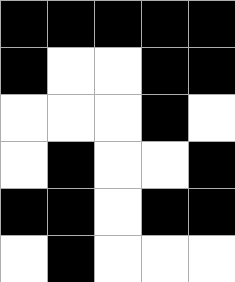[["black", "black", "black", "black", "black"], ["black", "white", "white", "black", "black"], ["white", "white", "white", "black", "white"], ["white", "black", "white", "white", "black"], ["black", "black", "white", "black", "black"], ["white", "black", "white", "white", "white"]]